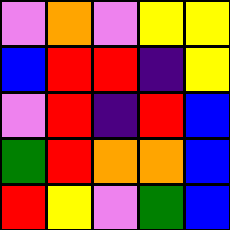[["violet", "orange", "violet", "yellow", "yellow"], ["blue", "red", "red", "indigo", "yellow"], ["violet", "red", "indigo", "red", "blue"], ["green", "red", "orange", "orange", "blue"], ["red", "yellow", "violet", "green", "blue"]]